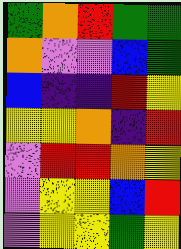[["green", "orange", "red", "green", "green"], ["orange", "violet", "violet", "blue", "green"], ["blue", "indigo", "indigo", "red", "yellow"], ["yellow", "yellow", "orange", "indigo", "red"], ["violet", "red", "red", "orange", "yellow"], ["violet", "yellow", "yellow", "blue", "red"], ["violet", "yellow", "yellow", "green", "yellow"]]